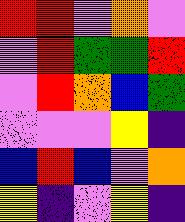[["red", "red", "violet", "orange", "violet"], ["violet", "red", "green", "green", "red"], ["violet", "red", "orange", "blue", "green"], ["violet", "violet", "violet", "yellow", "indigo"], ["blue", "red", "blue", "violet", "orange"], ["yellow", "indigo", "violet", "yellow", "indigo"]]